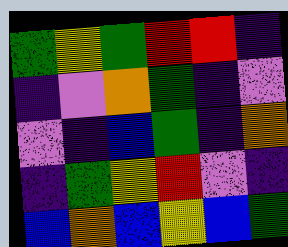[["green", "yellow", "green", "red", "red", "indigo"], ["indigo", "violet", "orange", "green", "indigo", "violet"], ["violet", "indigo", "blue", "green", "indigo", "orange"], ["indigo", "green", "yellow", "red", "violet", "indigo"], ["blue", "orange", "blue", "yellow", "blue", "green"]]